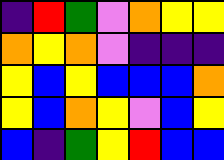[["indigo", "red", "green", "violet", "orange", "yellow", "yellow"], ["orange", "yellow", "orange", "violet", "indigo", "indigo", "indigo"], ["yellow", "blue", "yellow", "blue", "blue", "blue", "orange"], ["yellow", "blue", "orange", "yellow", "violet", "blue", "yellow"], ["blue", "indigo", "green", "yellow", "red", "blue", "blue"]]